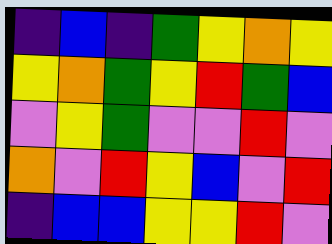[["indigo", "blue", "indigo", "green", "yellow", "orange", "yellow"], ["yellow", "orange", "green", "yellow", "red", "green", "blue"], ["violet", "yellow", "green", "violet", "violet", "red", "violet"], ["orange", "violet", "red", "yellow", "blue", "violet", "red"], ["indigo", "blue", "blue", "yellow", "yellow", "red", "violet"]]